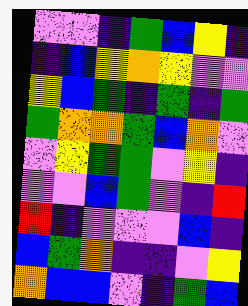[["violet", "violet", "indigo", "green", "blue", "yellow", "indigo"], ["indigo", "blue", "yellow", "orange", "yellow", "violet", "violet"], ["yellow", "blue", "green", "indigo", "green", "indigo", "green"], ["green", "orange", "orange", "green", "blue", "orange", "violet"], ["violet", "yellow", "green", "green", "violet", "yellow", "indigo"], ["violet", "violet", "blue", "green", "violet", "indigo", "red"], ["red", "indigo", "violet", "violet", "violet", "blue", "indigo"], ["blue", "green", "orange", "indigo", "indigo", "violet", "yellow"], ["orange", "blue", "blue", "violet", "indigo", "green", "blue"]]